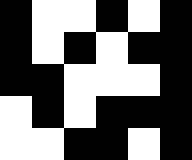[["black", "white", "white", "black", "white", "black"], ["black", "white", "black", "white", "black", "black"], ["black", "black", "white", "white", "white", "black"], ["white", "black", "white", "black", "black", "black"], ["white", "white", "black", "black", "white", "black"]]